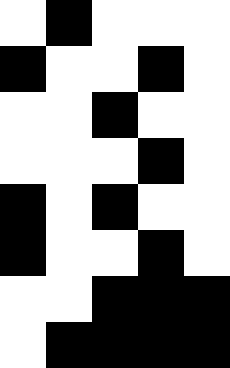[["white", "black", "white", "white", "white"], ["black", "white", "white", "black", "white"], ["white", "white", "black", "white", "white"], ["white", "white", "white", "black", "white"], ["black", "white", "black", "white", "white"], ["black", "white", "white", "black", "white"], ["white", "white", "black", "black", "black"], ["white", "black", "black", "black", "black"]]